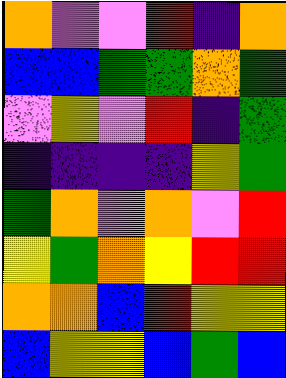[["orange", "violet", "violet", "red", "indigo", "orange"], ["blue", "blue", "green", "green", "orange", "green"], ["violet", "yellow", "violet", "red", "indigo", "green"], ["indigo", "indigo", "indigo", "indigo", "yellow", "green"], ["green", "orange", "violet", "orange", "violet", "red"], ["yellow", "green", "orange", "yellow", "red", "red"], ["orange", "orange", "blue", "red", "yellow", "yellow"], ["blue", "yellow", "yellow", "blue", "green", "blue"]]